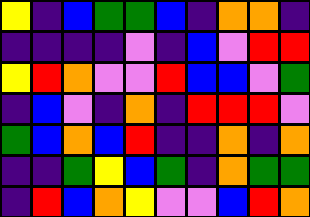[["yellow", "indigo", "blue", "green", "green", "blue", "indigo", "orange", "orange", "indigo"], ["indigo", "indigo", "indigo", "indigo", "violet", "indigo", "blue", "violet", "red", "red"], ["yellow", "red", "orange", "violet", "violet", "red", "blue", "blue", "violet", "green"], ["indigo", "blue", "violet", "indigo", "orange", "indigo", "red", "red", "red", "violet"], ["green", "blue", "orange", "blue", "red", "indigo", "indigo", "orange", "indigo", "orange"], ["indigo", "indigo", "green", "yellow", "blue", "green", "indigo", "orange", "green", "green"], ["indigo", "red", "blue", "orange", "yellow", "violet", "violet", "blue", "red", "orange"]]